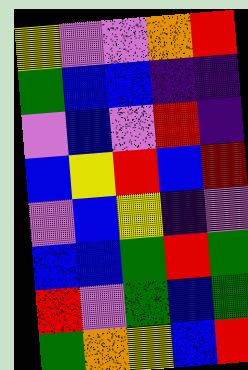[["yellow", "violet", "violet", "orange", "red"], ["green", "blue", "blue", "indigo", "indigo"], ["violet", "blue", "violet", "red", "indigo"], ["blue", "yellow", "red", "blue", "red"], ["violet", "blue", "yellow", "indigo", "violet"], ["blue", "blue", "green", "red", "green"], ["red", "violet", "green", "blue", "green"], ["green", "orange", "yellow", "blue", "red"]]